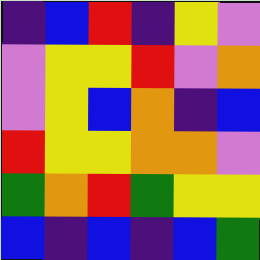[["indigo", "blue", "red", "indigo", "yellow", "violet"], ["violet", "yellow", "yellow", "red", "violet", "orange"], ["violet", "yellow", "blue", "orange", "indigo", "blue"], ["red", "yellow", "yellow", "orange", "orange", "violet"], ["green", "orange", "red", "green", "yellow", "yellow"], ["blue", "indigo", "blue", "indigo", "blue", "green"]]